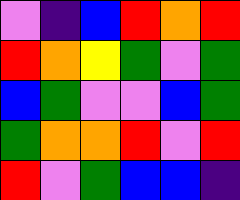[["violet", "indigo", "blue", "red", "orange", "red"], ["red", "orange", "yellow", "green", "violet", "green"], ["blue", "green", "violet", "violet", "blue", "green"], ["green", "orange", "orange", "red", "violet", "red"], ["red", "violet", "green", "blue", "blue", "indigo"]]